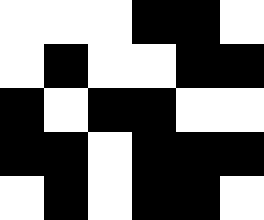[["white", "white", "white", "black", "black", "white"], ["white", "black", "white", "white", "black", "black"], ["black", "white", "black", "black", "white", "white"], ["black", "black", "white", "black", "black", "black"], ["white", "black", "white", "black", "black", "white"]]